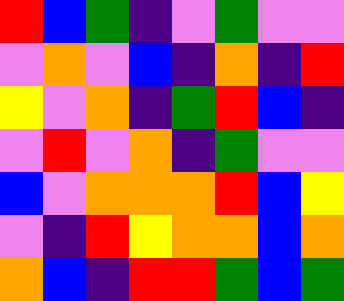[["red", "blue", "green", "indigo", "violet", "green", "violet", "violet"], ["violet", "orange", "violet", "blue", "indigo", "orange", "indigo", "red"], ["yellow", "violet", "orange", "indigo", "green", "red", "blue", "indigo"], ["violet", "red", "violet", "orange", "indigo", "green", "violet", "violet"], ["blue", "violet", "orange", "orange", "orange", "red", "blue", "yellow"], ["violet", "indigo", "red", "yellow", "orange", "orange", "blue", "orange"], ["orange", "blue", "indigo", "red", "red", "green", "blue", "green"]]